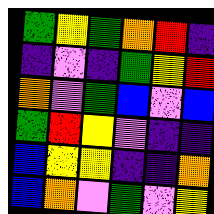[["green", "yellow", "green", "orange", "red", "indigo"], ["indigo", "violet", "indigo", "green", "yellow", "red"], ["orange", "violet", "green", "blue", "violet", "blue"], ["green", "red", "yellow", "violet", "indigo", "indigo"], ["blue", "yellow", "yellow", "indigo", "indigo", "orange"], ["blue", "orange", "violet", "green", "violet", "yellow"]]